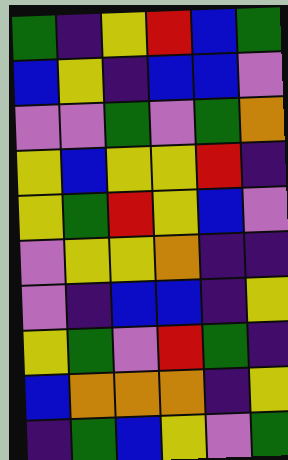[["green", "indigo", "yellow", "red", "blue", "green"], ["blue", "yellow", "indigo", "blue", "blue", "violet"], ["violet", "violet", "green", "violet", "green", "orange"], ["yellow", "blue", "yellow", "yellow", "red", "indigo"], ["yellow", "green", "red", "yellow", "blue", "violet"], ["violet", "yellow", "yellow", "orange", "indigo", "indigo"], ["violet", "indigo", "blue", "blue", "indigo", "yellow"], ["yellow", "green", "violet", "red", "green", "indigo"], ["blue", "orange", "orange", "orange", "indigo", "yellow"], ["indigo", "green", "blue", "yellow", "violet", "green"]]